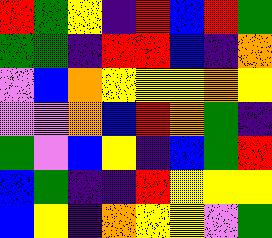[["red", "green", "yellow", "indigo", "red", "blue", "red", "green"], ["green", "green", "indigo", "red", "red", "blue", "indigo", "orange"], ["violet", "blue", "orange", "yellow", "yellow", "yellow", "orange", "yellow"], ["violet", "violet", "orange", "blue", "red", "orange", "green", "indigo"], ["green", "violet", "blue", "yellow", "indigo", "blue", "green", "red"], ["blue", "green", "indigo", "indigo", "red", "yellow", "yellow", "yellow"], ["blue", "yellow", "indigo", "orange", "yellow", "yellow", "violet", "green"]]